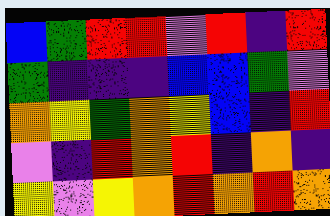[["blue", "green", "red", "red", "violet", "red", "indigo", "red"], ["green", "indigo", "indigo", "indigo", "blue", "blue", "green", "violet"], ["orange", "yellow", "green", "orange", "yellow", "blue", "indigo", "red"], ["violet", "indigo", "red", "orange", "red", "indigo", "orange", "indigo"], ["yellow", "violet", "yellow", "orange", "red", "orange", "red", "orange"]]